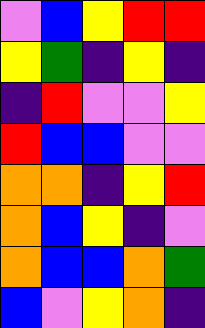[["violet", "blue", "yellow", "red", "red"], ["yellow", "green", "indigo", "yellow", "indigo"], ["indigo", "red", "violet", "violet", "yellow"], ["red", "blue", "blue", "violet", "violet"], ["orange", "orange", "indigo", "yellow", "red"], ["orange", "blue", "yellow", "indigo", "violet"], ["orange", "blue", "blue", "orange", "green"], ["blue", "violet", "yellow", "orange", "indigo"]]